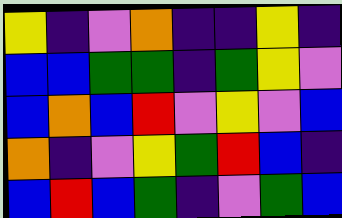[["yellow", "indigo", "violet", "orange", "indigo", "indigo", "yellow", "indigo"], ["blue", "blue", "green", "green", "indigo", "green", "yellow", "violet"], ["blue", "orange", "blue", "red", "violet", "yellow", "violet", "blue"], ["orange", "indigo", "violet", "yellow", "green", "red", "blue", "indigo"], ["blue", "red", "blue", "green", "indigo", "violet", "green", "blue"]]